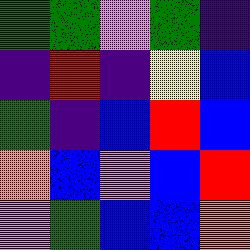[["green", "green", "violet", "green", "indigo"], ["indigo", "red", "indigo", "yellow", "blue"], ["green", "indigo", "blue", "red", "blue"], ["orange", "blue", "violet", "blue", "red"], ["violet", "green", "blue", "blue", "orange"]]